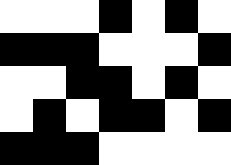[["white", "white", "white", "black", "white", "black", "white"], ["black", "black", "black", "white", "white", "white", "black"], ["white", "white", "black", "black", "white", "black", "white"], ["white", "black", "white", "black", "black", "white", "black"], ["black", "black", "black", "white", "white", "white", "white"]]